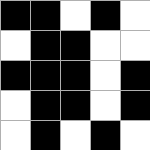[["black", "black", "white", "black", "white"], ["white", "black", "black", "white", "white"], ["black", "black", "black", "white", "black"], ["white", "black", "black", "white", "black"], ["white", "black", "white", "black", "white"]]